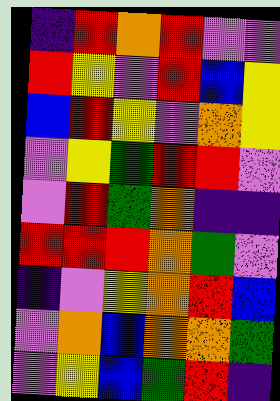[["indigo", "red", "orange", "red", "violet", "violet"], ["red", "yellow", "violet", "red", "blue", "yellow"], ["blue", "red", "yellow", "violet", "orange", "yellow"], ["violet", "yellow", "green", "red", "red", "violet"], ["violet", "red", "green", "orange", "indigo", "indigo"], ["red", "red", "red", "orange", "green", "violet"], ["indigo", "violet", "yellow", "orange", "red", "blue"], ["violet", "orange", "blue", "orange", "orange", "green"], ["violet", "yellow", "blue", "green", "red", "indigo"]]